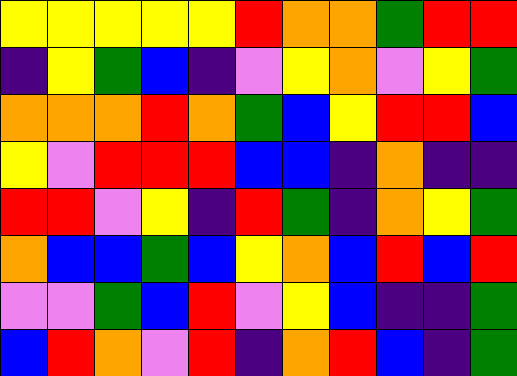[["yellow", "yellow", "yellow", "yellow", "yellow", "red", "orange", "orange", "green", "red", "red"], ["indigo", "yellow", "green", "blue", "indigo", "violet", "yellow", "orange", "violet", "yellow", "green"], ["orange", "orange", "orange", "red", "orange", "green", "blue", "yellow", "red", "red", "blue"], ["yellow", "violet", "red", "red", "red", "blue", "blue", "indigo", "orange", "indigo", "indigo"], ["red", "red", "violet", "yellow", "indigo", "red", "green", "indigo", "orange", "yellow", "green"], ["orange", "blue", "blue", "green", "blue", "yellow", "orange", "blue", "red", "blue", "red"], ["violet", "violet", "green", "blue", "red", "violet", "yellow", "blue", "indigo", "indigo", "green"], ["blue", "red", "orange", "violet", "red", "indigo", "orange", "red", "blue", "indigo", "green"]]